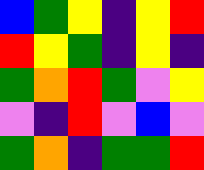[["blue", "green", "yellow", "indigo", "yellow", "red"], ["red", "yellow", "green", "indigo", "yellow", "indigo"], ["green", "orange", "red", "green", "violet", "yellow"], ["violet", "indigo", "red", "violet", "blue", "violet"], ["green", "orange", "indigo", "green", "green", "red"]]